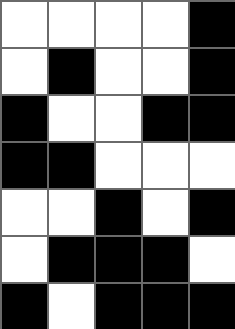[["white", "white", "white", "white", "black"], ["white", "black", "white", "white", "black"], ["black", "white", "white", "black", "black"], ["black", "black", "white", "white", "white"], ["white", "white", "black", "white", "black"], ["white", "black", "black", "black", "white"], ["black", "white", "black", "black", "black"]]